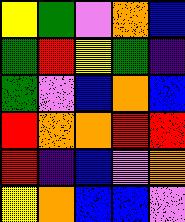[["yellow", "green", "violet", "orange", "blue"], ["green", "red", "yellow", "green", "indigo"], ["green", "violet", "blue", "orange", "blue"], ["red", "orange", "orange", "red", "red"], ["red", "indigo", "blue", "violet", "orange"], ["yellow", "orange", "blue", "blue", "violet"]]